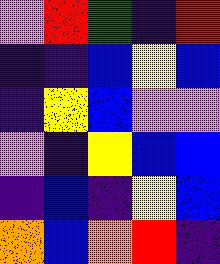[["violet", "red", "green", "indigo", "red"], ["indigo", "indigo", "blue", "yellow", "blue"], ["indigo", "yellow", "blue", "violet", "violet"], ["violet", "indigo", "yellow", "blue", "blue"], ["indigo", "blue", "indigo", "yellow", "blue"], ["orange", "blue", "orange", "red", "indigo"]]